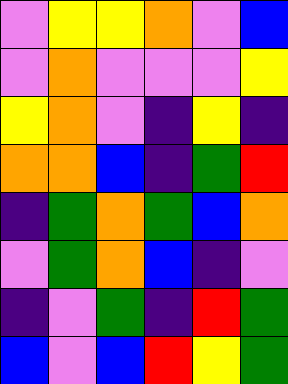[["violet", "yellow", "yellow", "orange", "violet", "blue"], ["violet", "orange", "violet", "violet", "violet", "yellow"], ["yellow", "orange", "violet", "indigo", "yellow", "indigo"], ["orange", "orange", "blue", "indigo", "green", "red"], ["indigo", "green", "orange", "green", "blue", "orange"], ["violet", "green", "orange", "blue", "indigo", "violet"], ["indigo", "violet", "green", "indigo", "red", "green"], ["blue", "violet", "blue", "red", "yellow", "green"]]